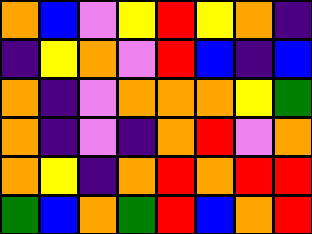[["orange", "blue", "violet", "yellow", "red", "yellow", "orange", "indigo"], ["indigo", "yellow", "orange", "violet", "red", "blue", "indigo", "blue"], ["orange", "indigo", "violet", "orange", "orange", "orange", "yellow", "green"], ["orange", "indigo", "violet", "indigo", "orange", "red", "violet", "orange"], ["orange", "yellow", "indigo", "orange", "red", "orange", "red", "red"], ["green", "blue", "orange", "green", "red", "blue", "orange", "red"]]